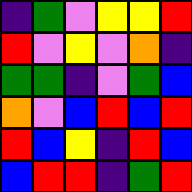[["indigo", "green", "violet", "yellow", "yellow", "red"], ["red", "violet", "yellow", "violet", "orange", "indigo"], ["green", "green", "indigo", "violet", "green", "blue"], ["orange", "violet", "blue", "red", "blue", "red"], ["red", "blue", "yellow", "indigo", "red", "blue"], ["blue", "red", "red", "indigo", "green", "red"]]